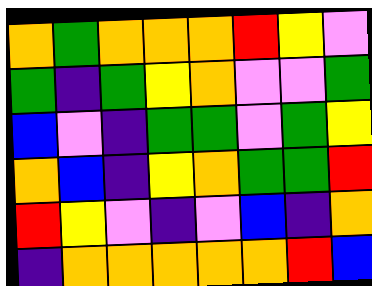[["orange", "green", "orange", "orange", "orange", "red", "yellow", "violet"], ["green", "indigo", "green", "yellow", "orange", "violet", "violet", "green"], ["blue", "violet", "indigo", "green", "green", "violet", "green", "yellow"], ["orange", "blue", "indigo", "yellow", "orange", "green", "green", "red"], ["red", "yellow", "violet", "indigo", "violet", "blue", "indigo", "orange"], ["indigo", "orange", "orange", "orange", "orange", "orange", "red", "blue"]]